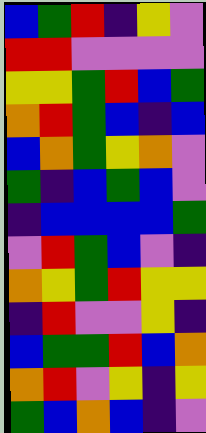[["blue", "green", "red", "indigo", "yellow", "violet"], ["red", "red", "violet", "violet", "violet", "violet"], ["yellow", "yellow", "green", "red", "blue", "green"], ["orange", "red", "green", "blue", "indigo", "blue"], ["blue", "orange", "green", "yellow", "orange", "violet"], ["green", "indigo", "blue", "green", "blue", "violet"], ["indigo", "blue", "blue", "blue", "blue", "green"], ["violet", "red", "green", "blue", "violet", "indigo"], ["orange", "yellow", "green", "red", "yellow", "yellow"], ["indigo", "red", "violet", "violet", "yellow", "indigo"], ["blue", "green", "green", "red", "blue", "orange"], ["orange", "red", "violet", "yellow", "indigo", "yellow"], ["green", "blue", "orange", "blue", "indigo", "violet"]]